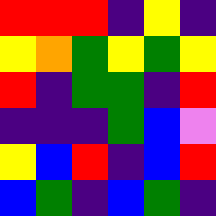[["red", "red", "red", "indigo", "yellow", "indigo"], ["yellow", "orange", "green", "yellow", "green", "yellow"], ["red", "indigo", "green", "green", "indigo", "red"], ["indigo", "indigo", "indigo", "green", "blue", "violet"], ["yellow", "blue", "red", "indigo", "blue", "red"], ["blue", "green", "indigo", "blue", "green", "indigo"]]